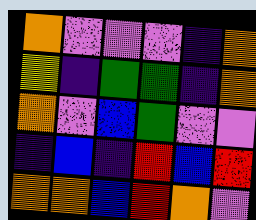[["orange", "violet", "violet", "violet", "indigo", "orange"], ["yellow", "indigo", "green", "green", "indigo", "orange"], ["orange", "violet", "blue", "green", "violet", "violet"], ["indigo", "blue", "indigo", "red", "blue", "red"], ["orange", "orange", "blue", "red", "orange", "violet"]]